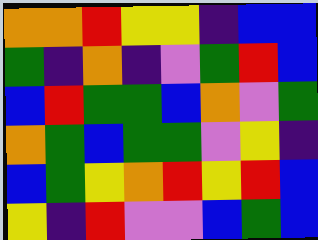[["orange", "orange", "red", "yellow", "yellow", "indigo", "blue", "blue"], ["green", "indigo", "orange", "indigo", "violet", "green", "red", "blue"], ["blue", "red", "green", "green", "blue", "orange", "violet", "green"], ["orange", "green", "blue", "green", "green", "violet", "yellow", "indigo"], ["blue", "green", "yellow", "orange", "red", "yellow", "red", "blue"], ["yellow", "indigo", "red", "violet", "violet", "blue", "green", "blue"]]